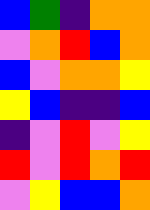[["blue", "green", "indigo", "orange", "orange"], ["violet", "orange", "red", "blue", "orange"], ["blue", "violet", "orange", "orange", "yellow"], ["yellow", "blue", "indigo", "indigo", "blue"], ["indigo", "violet", "red", "violet", "yellow"], ["red", "violet", "red", "orange", "red"], ["violet", "yellow", "blue", "blue", "orange"]]